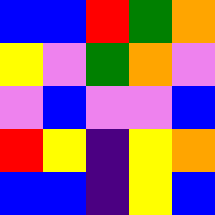[["blue", "blue", "red", "green", "orange"], ["yellow", "violet", "green", "orange", "violet"], ["violet", "blue", "violet", "violet", "blue"], ["red", "yellow", "indigo", "yellow", "orange"], ["blue", "blue", "indigo", "yellow", "blue"]]